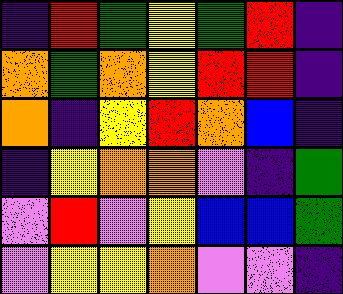[["indigo", "red", "green", "yellow", "green", "red", "indigo"], ["orange", "green", "orange", "yellow", "red", "red", "indigo"], ["orange", "indigo", "yellow", "red", "orange", "blue", "indigo"], ["indigo", "yellow", "orange", "orange", "violet", "indigo", "green"], ["violet", "red", "violet", "yellow", "blue", "blue", "green"], ["violet", "yellow", "yellow", "orange", "violet", "violet", "indigo"]]